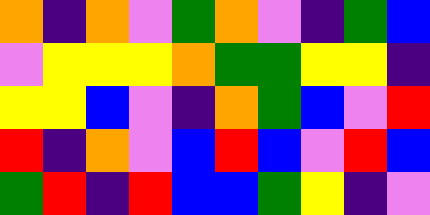[["orange", "indigo", "orange", "violet", "green", "orange", "violet", "indigo", "green", "blue"], ["violet", "yellow", "yellow", "yellow", "orange", "green", "green", "yellow", "yellow", "indigo"], ["yellow", "yellow", "blue", "violet", "indigo", "orange", "green", "blue", "violet", "red"], ["red", "indigo", "orange", "violet", "blue", "red", "blue", "violet", "red", "blue"], ["green", "red", "indigo", "red", "blue", "blue", "green", "yellow", "indigo", "violet"]]